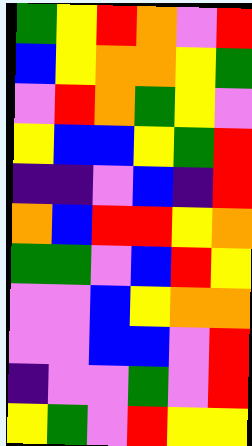[["green", "yellow", "red", "orange", "violet", "red"], ["blue", "yellow", "orange", "orange", "yellow", "green"], ["violet", "red", "orange", "green", "yellow", "violet"], ["yellow", "blue", "blue", "yellow", "green", "red"], ["indigo", "indigo", "violet", "blue", "indigo", "red"], ["orange", "blue", "red", "red", "yellow", "orange"], ["green", "green", "violet", "blue", "red", "yellow"], ["violet", "violet", "blue", "yellow", "orange", "orange"], ["violet", "violet", "blue", "blue", "violet", "red"], ["indigo", "violet", "violet", "green", "violet", "red"], ["yellow", "green", "violet", "red", "yellow", "yellow"]]